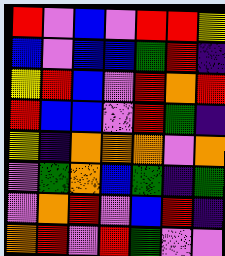[["red", "violet", "blue", "violet", "red", "red", "yellow"], ["blue", "violet", "blue", "blue", "green", "red", "indigo"], ["yellow", "red", "blue", "violet", "red", "orange", "red"], ["red", "blue", "blue", "violet", "red", "green", "indigo"], ["yellow", "indigo", "orange", "orange", "orange", "violet", "orange"], ["violet", "green", "orange", "blue", "green", "indigo", "green"], ["violet", "orange", "red", "violet", "blue", "red", "indigo"], ["orange", "red", "violet", "red", "green", "violet", "violet"]]